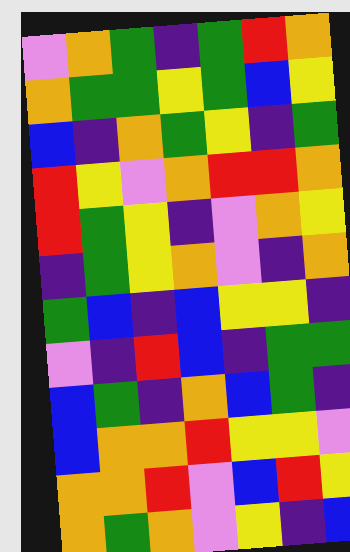[["violet", "orange", "green", "indigo", "green", "red", "orange"], ["orange", "green", "green", "yellow", "green", "blue", "yellow"], ["blue", "indigo", "orange", "green", "yellow", "indigo", "green"], ["red", "yellow", "violet", "orange", "red", "red", "orange"], ["red", "green", "yellow", "indigo", "violet", "orange", "yellow"], ["indigo", "green", "yellow", "orange", "violet", "indigo", "orange"], ["green", "blue", "indigo", "blue", "yellow", "yellow", "indigo"], ["violet", "indigo", "red", "blue", "indigo", "green", "green"], ["blue", "green", "indigo", "orange", "blue", "green", "indigo"], ["blue", "orange", "orange", "red", "yellow", "yellow", "violet"], ["orange", "orange", "red", "violet", "blue", "red", "yellow"], ["orange", "green", "orange", "violet", "yellow", "indigo", "blue"]]